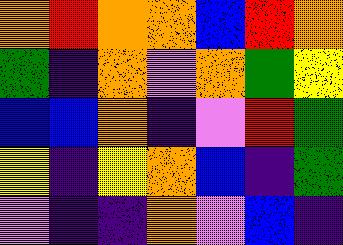[["orange", "red", "orange", "orange", "blue", "red", "orange"], ["green", "indigo", "orange", "violet", "orange", "green", "yellow"], ["blue", "blue", "orange", "indigo", "violet", "red", "green"], ["yellow", "indigo", "yellow", "orange", "blue", "indigo", "green"], ["violet", "indigo", "indigo", "orange", "violet", "blue", "indigo"]]